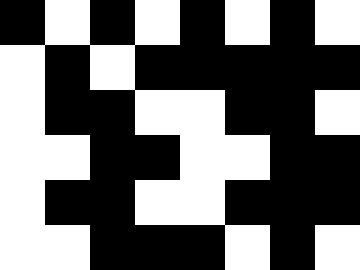[["black", "white", "black", "white", "black", "white", "black", "white"], ["white", "black", "white", "black", "black", "black", "black", "black"], ["white", "black", "black", "white", "white", "black", "black", "white"], ["white", "white", "black", "black", "white", "white", "black", "black"], ["white", "black", "black", "white", "white", "black", "black", "black"], ["white", "white", "black", "black", "black", "white", "black", "white"]]